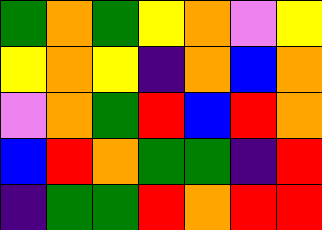[["green", "orange", "green", "yellow", "orange", "violet", "yellow"], ["yellow", "orange", "yellow", "indigo", "orange", "blue", "orange"], ["violet", "orange", "green", "red", "blue", "red", "orange"], ["blue", "red", "orange", "green", "green", "indigo", "red"], ["indigo", "green", "green", "red", "orange", "red", "red"]]